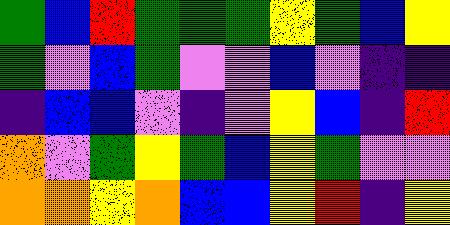[["green", "blue", "red", "green", "green", "green", "yellow", "green", "blue", "yellow"], ["green", "violet", "blue", "green", "violet", "violet", "blue", "violet", "indigo", "indigo"], ["indigo", "blue", "blue", "violet", "indigo", "violet", "yellow", "blue", "indigo", "red"], ["orange", "violet", "green", "yellow", "green", "blue", "yellow", "green", "violet", "violet"], ["orange", "orange", "yellow", "orange", "blue", "blue", "yellow", "red", "indigo", "yellow"]]